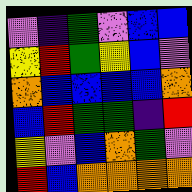[["violet", "indigo", "green", "violet", "blue", "blue"], ["yellow", "red", "green", "yellow", "blue", "violet"], ["orange", "blue", "blue", "blue", "blue", "orange"], ["blue", "red", "green", "green", "indigo", "red"], ["yellow", "violet", "blue", "orange", "green", "violet"], ["red", "blue", "orange", "orange", "orange", "orange"]]